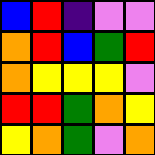[["blue", "red", "indigo", "violet", "violet"], ["orange", "red", "blue", "green", "red"], ["orange", "yellow", "yellow", "yellow", "violet"], ["red", "red", "green", "orange", "yellow"], ["yellow", "orange", "green", "violet", "orange"]]